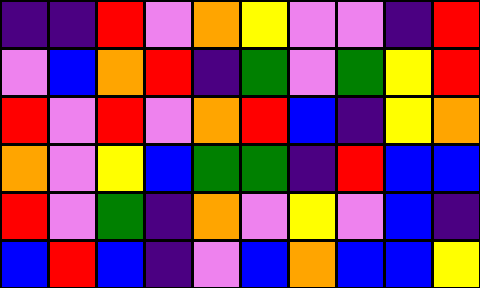[["indigo", "indigo", "red", "violet", "orange", "yellow", "violet", "violet", "indigo", "red"], ["violet", "blue", "orange", "red", "indigo", "green", "violet", "green", "yellow", "red"], ["red", "violet", "red", "violet", "orange", "red", "blue", "indigo", "yellow", "orange"], ["orange", "violet", "yellow", "blue", "green", "green", "indigo", "red", "blue", "blue"], ["red", "violet", "green", "indigo", "orange", "violet", "yellow", "violet", "blue", "indigo"], ["blue", "red", "blue", "indigo", "violet", "blue", "orange", "blue", "blue", "yellow"]]